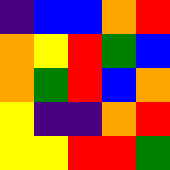[["indigo", "blue", "blue", "orange", "red"], ["orange", "yellow", "red", "green", "blue"], ["orange", "green", "red", "blue", "orange"], ["yellow", "indigo", "indigo", "orange", "red"], ["yellow", "yellow", "red", "red", "green"]]